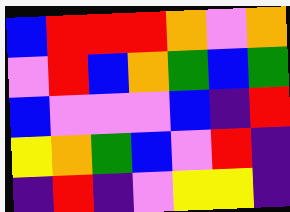[["blue", "red", "red", "red", "orange", "violet", "orange"], ["violet", "red", "blue", "orange", "green", "blue", "green"], ["blue", "violet", "violet", "violet", "blue", "indigo", "red"], ["yellow", "orange", "green", "blue", "violet", "red", "indigo"], ["indigo", "red", "indigo", "violet", "yellow", "yellow", "indigo"]]